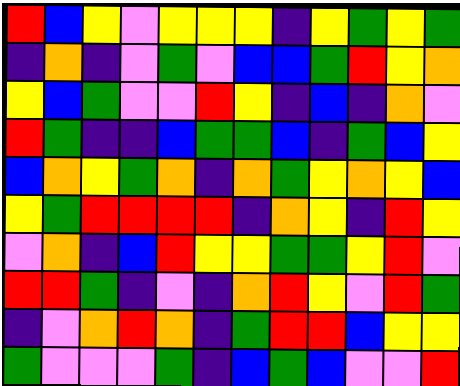[["red", "blue", "yellow", "violet", "yellow", "yellow", "yellow", "indigo", "yellow", "green", "yellow", "green"], ["indigo", "orange", "indigo", "violet", "green", "violet", "blue", "blue", "green", "red", "yellow", "orange"], ["yellow", "blue", "green", "violet", "violet", "red", "yellow", "indigo", "blue", "indigo", "orange", "violet"], ["red", "green", "indigo", "indigo", "blue", "green", "green", "blue", "indigo", "green", "blue", "yellow"], ["blue", "orange", "yellow", "green", "orange", "indigo", "orange", "green", "yellow", "orange", "yellow", "blue"], ["yellow", "green", "red", "red", "red", "red", "indigo", "orange", "yellow", "indigo", "red", "yellow"], ["violet", "orange", "indigo", "blue", "red", "yellow", "yellow", "green", "green", "yellow", "red", "violet"], ["red", "red", "green", "indigo", "violet", "indigo", "orange", "red", "yellow", "violet", "red", "green"], ["indigo", "violet", "orange", "red", "orange", "indigo", "green", "red", "red", "blue", "yellow", "yellow"], ["green", "violet", "violet", "violet", "green", "indigo", "blue", "green", "blue", "violet", "violet", "red"]]